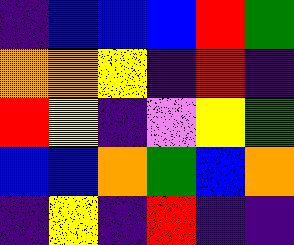[["indigo", "blue", "blue", "blue", "red", "green"], ["orange", "orange", "yellow", "indigo", "red", "indigo"], ["red", "yellow", "indigo", "violet", "yellow", "green"], ["blue", "blue", "orange", "green", "blue", "orange"], ["indigo", "yellow", "indigo", "red", "indigo", "indigo"]]